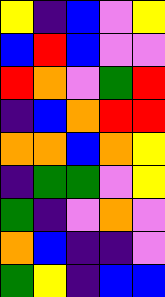[["yellow", "indigo", "blue", "violet", "yellow"], ["blue", "red", "blue", "violet", "violet"], ["red", "orange", "violet", "green", "red"], ["indigo", "blue", "orange", "red", "red"], ["orange", "orange", "blue", "orange", "yellow"], ["indigo", "green", "green", "violet", "yellow"], ["green", "indigo", "violet", "orange", "violet"], ["orange", "blue", "indigo", "indigo", "violet"], ["green", "yellow", "indigo", "blue", "blue"]]